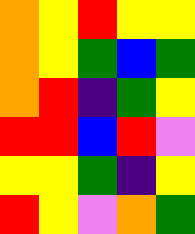[["orange", "yellow", "red", "yellow", "yellow"], ["orange", "yellow", "green", "blue", "green"], ["orange", "red", "indigo", "green", "yellow"], ["red", "red", "blue", "red", "violet"], ["yellow", "yellow", "green", "indigo", "yellow"], ["red", "yellow", "violet", "orange", "green"]]